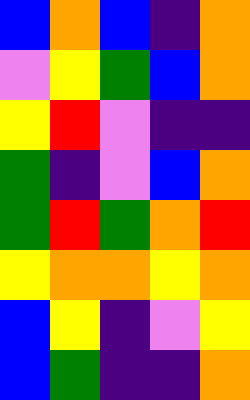[["blue", "orange", "blue", "indigo", "orange"], ["violet", "yellow", "green", "blue", "orange"], ["yellow", "red", "violet", "indigo", "indigo"], ["green", "indigo", "violet", "blue", "orange"], ["green", "red", "green", "orange", "red"], ["yellow", "orange", "orange", "yellow", "orange"], ["blue", "yellow", "indigo", "violet", "yellow"], ["blue", "green", "indigo", "indigo", "orange"]]